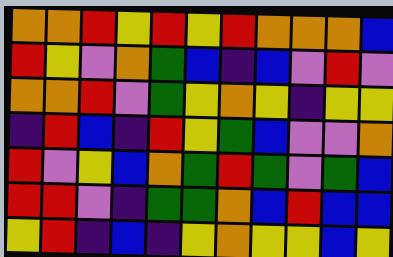[["orange", "orange", "red", "yellow", "red", "yellow", "red", "orange", "orange", "orange", "blue"], ["red", "yellow", "violet", "orange", "green", "blue", "indigo", "blue", "violet", "red", "violet"], ["orange", "orange", "red", "violet", "green", "yellow", "orange", "yellow", "indigo", "yellow", "yellow"], ["indigo", "red", "blue", "indigo", "red", "yellow", "green", "blue", "violet", "violet", "orange"], ["red", "violet", "yellow", "blue", "orange", "green", "red", "green", "violet", "green", "blue"], ["red", "red", "violet", "indigo", "green", "green", "orange", "blue", "red", "blue", "blue"], ["yellow", "red", "indigo", "blue", "indigo", "yellow", "orange", "yellow", "yellow", "blue", "yellow"]]